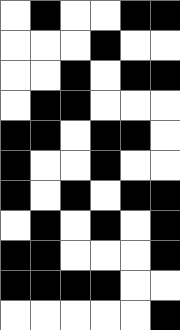[["white", "black", "white", "white", "black", "black"], ["white", "white", "white", "black", "white", "white"], ["white", "white", "black", "white", "black", "black"], ["white", "black", "black", "white", "white", "white"], ["black", "black", "white", "black", "black", "white"], ["black", "white", "white", "black", "white", "white"], ["black", "white", "black", "white", "black", "black"], ["white", "black", "white", "black", "white", "black"], ["black", "black", "white", "white", "white", "black"], ["black", "black", "black", "black", "white", "white"], ["white", "white", "white", "white", "white", "black"]]